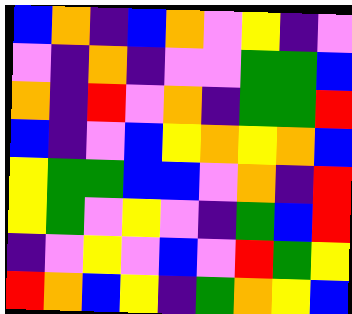[["blue", "orange", "indigo", "blue", "orange", "violet", "yellow", "indigo", "violet"], ["violet", "indigo", "orange", "indigo", "violet", "violet", "green", "green", "blue"], ["orange", "indigo", "red", "violet", "orange", "indigo", "green", "green", "red"], ["blue", "indigo", "violet", "blue", "yellow", "orange", "yellow", "orange", "blue"], ["yellow", "green", "green", "blue", "blue", "violet", "orange", "indigo", "red"], ["yellow", "green", "violet", "yellow", "violet", "indigo", "green", "blue", "red"], ["indigo", "violet", "yellow", "violet", "blue", "violet", "red", "green", "yellow"], ["red", "orange", "blue", "yellow", "indigo", "green", "orange", "yellow", "blue"]]